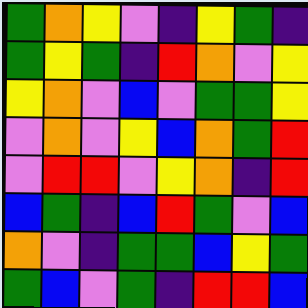[["green", "orange", "yellow", "violet", "indigo", "yellow", "green", "indigo"], ["green", "yellow", "green", "indigo", "red", "orange", "violet", "yellow"], ["yellow", "orange", "violet", "blue", "violet", "green", "green", "yellow"], ["violet", "orange", "violet", "yellow", "blue", "orange", "green", "red"], ["violet", "red", "red", "violet", "yellow", "orange", "indigo", "red"], ["blue", "green", "indigo", "blue", "red", "green", "violet", "blue"], ["orange", "violet", "indigo", "green", "green", "blue", "yellow", "green"], ["green", "blue", "violet", "green", "indigo", "red", "red", "blue"]]